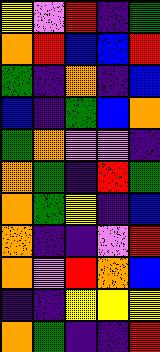[["yellow", "violet", "red", "indigo", "green"], ["orange", "red", "blue", "blue", "red"], ["green", "indigo", "orange", "indigo", "blue"], ["blue", "indigo", "green", "blue", "orange"], ["green", "orange", "violet", "violet", "indigo"], ["orange", "green", "indigo", "red", "green"], ["orange", "green", "yellow", "indigo", "blue"], ["orange", "indigo", "indigo", "violet", "red"], ["orange", "violet", "red", "orange", "blue"], ["indigo", "indigo", "yellow", "yellow", "yellow"], ["orange", "green", "indigo", "indigo", "red"]]